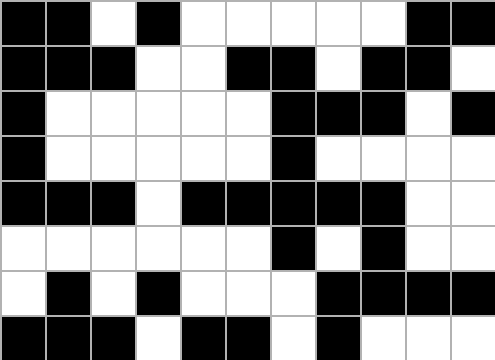[["black", "black", "white", "black", "white", "white", "white", "white", "white", "black", "black"], ["black", "black", "black", "white", "white", "black", "black", "white", "black", "black", "white"], ["black", "white", "white", "white", "white", "white", "black", "black", "black", "white", "black"], ["black", "white", "white", "white", "white", "white", "black", "white", "white", "white", "white"], ["black", "black", "black", "white", "black", "black", "black", "black", "black", "white", "white"], ["white", "white", "white", "white", "white", "white", "black", "white", "black", "white", "white"], ["white", "black", "white", "black", "white", "white", "white", "black", "black", "black", "black"], ["black", "black", "black", "white", "black", "black", "white", "black", "white", "white", "white"]]